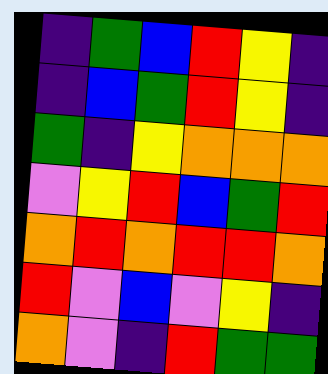[["indigo", "green", "blue", "red", "yellow", "indigo"], ["indigo", "blue", "green", "red", "yellow", "indigo"], ["green", "indigo", "yellow", "orange", "orange", "orange"], ["violet", "yellow", "red", "blue", "green", "red"], ["orange", "red", "orange", "red", "red", "orange"], ["red", "violet", "blue", "violet", "yellow", "indigo"], ["orange", "violet", "indigo", "red", "green", "green"]]